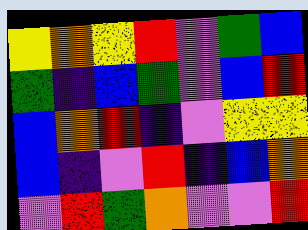[["yellow", "orange", "yellow", "red", "violet", "green", "blue"], ["green", "indigo", "blue", "green", "violet", "blue", "red"], ["blue", "orange", "red", "indigo", "violet", "yellow", "yellow"], ["blue", "indigo", "violet", "red", "indigo", "blue", "orange"], ["violet", "red", "green", "orange", "violet", "violet", "red"]]